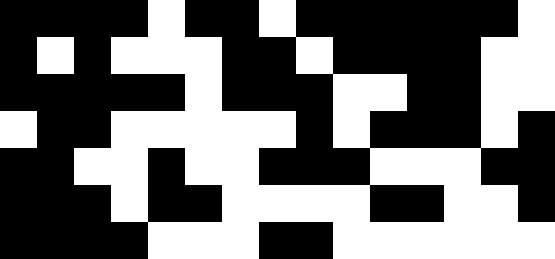[["black", "black", "black", "black", "white", "black", "black", "white", "black", "black", "black", "black", "black", "black", "white"], ["black", "white", "black", "white", "white", "white", "black", "black", "white", "black", "black", "black", "black", "white", "white"], ["black", "black", "black", "black", "black", "white", "black", "black", "black", "white", "white", "black", "black", "white", "white"], ["white", "black", "black", "white", "white", "white", "white", "white", "black", "white", "black", "black", "black", "white", "black"], ["black", "black", "white", "white", "black", "white", "white", "black", "black", "black", "white", "white", "white", "black", "black"], ["black", "black", "black", "white", "black", "black", "white", "white", "white", "white", "black", "black", "white", "white", "black"], ["black", "black", "black", "black", "white", "white", "white", "black", "black", "white", "white", "white", "white", "white", "white"]]